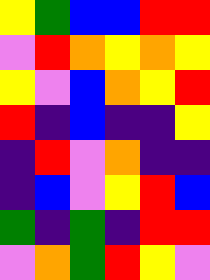[["yellow", "green", "blue", "blue", "red", "red"], ["violet", "red", "orange", "yellow", "orange", "yellow"], ["yellow", "violet", "blue", "orange", "yellow", "red"], ["red", "indigo", "blue", "indigo", "indigo", "yellow"], ["indigo", "red", "violet", "orange", "indigo", "indigo"], ["indigo", "blue", "violet", "yellow", "red", "blue"], ["green", "indigo", "green", "indigo", "red", "red"], ["violet", "orange", "green", "red", "yellow", "violet"]]